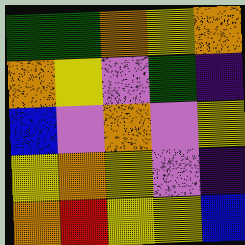[["green", "green", "orange", "yellow", "orange"], ["orange", "yellow", "violet", "green", "indigo"], ["blue", "violet", "orange", "violet", "yellow"], ["yellow", "orange", "yellow", "violet", "indigo"], ["orange", "red", "yellow", "yellow", "blue"]]